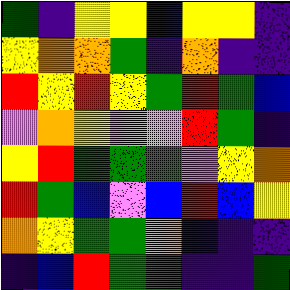[["green", "indigo", "yellow", "yellow", "blue", "yellow", "yellow", "indigo"], ["yellow", "orange", "orange", "green", "indigo", "orange", "indigo", "indigo"], ["red", "yellow", "red", "yellow", "green", "red", "green", "blue"], ["violet", "orange", "yellow", "violet", "violet", "red", "green", "indigo"], ["yellow", "red", "green", "green", "green", "violet", "yellow", "orange"], ["red", "green", "blue", "violet", "blue", "red", "blue", "yellow"], ["orange", "yellow", "green", "green", "orange", "indigo", "indigo", "indigo"], ["indigo", "blue", "red", "green", "green", "indigo", "indigo", "green"]]